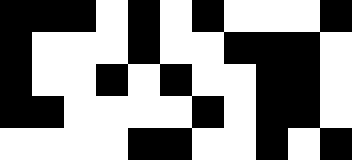[["black", "black", "black", "white", "black", "white", "black", "white", "white", "white", "black"], ["black", "white", "white", "white", "black", "white", "white", "black", "black", "black", "white"], ["black", "white", "white", "black", "white", "black", "white", "white", "black", "black", "white"], ["black", "black", "white", "white", "white", "white", "black", "white", "black", "black", "white"], ["white", "white", "white", "white", "black", "black", "white", "white", "black", "white", "black"]]